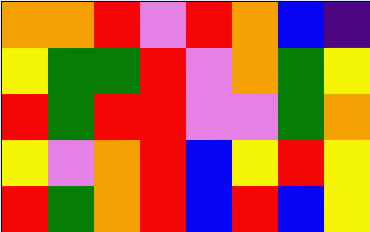[["orange", "orange", "red", "violet", "red", "orange", "blue", "indigo"], ["yellow", "green", "green", "red", "violet", "orange", "green", "yellow"], ["red", "green", "red", "red", "violet", "violet", "green", "orange"], ["yellow", "violet", "orange", "red", "blue", "yellow", "red", "yellow"], ["red", "green", "orange", "red", "blue", "red", "blue", "yellow"]]